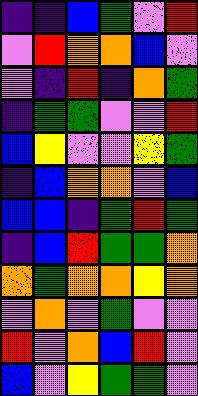[["indigo", "indigo", "blue", "green", "violet", "red"], ["violet", "red", "orange", "orange", "blue", "violet"], ["violet", "indigo", "red", "indigo", "orange", "green"], ["indigo", "green", "green", "violet", "violet", "red"], ["blue", "yellow", "violet", "violet", "yellow", "green"], ["indigo", "blue", "orange", "orange", "violet", "blue"], ["blue", "blue", "indigo", "green", "red", "green"], ["indigo", "blue", "red", "green", "green", "orange"], ["orange", "green", "orange", "orange", "yellow", "orange"], ["violet", "orange", "violet", "green", "violet", "violet"], ["red", "violet", "orange", "blue", "red", "violet"], ["blue", "violet", "yellow", "green", "green", "violet"]]